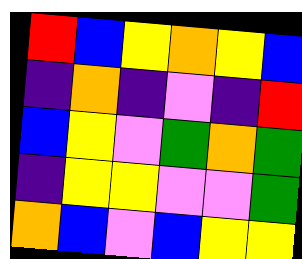[["red", "blue", "yellow", "orange", "yellow", "blue"], ["indigo", "orange", "indigo", "violet", "indigo", "red"], ["blue", "yellow", "violet", "green", "orange", "green"], ["indigo", "yellow", "yellow", "violet", "violet", "green"], ["orange", "blue", "violet", "blue", "yellow", "yellow"]]